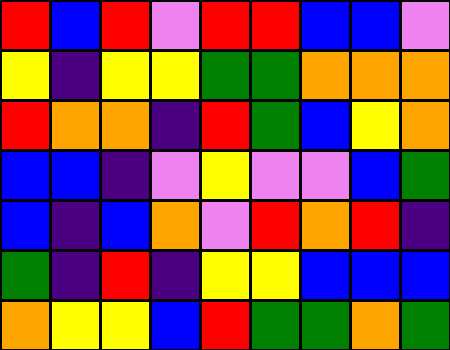[["red", "blue", "red", "violet", "red", "red", "blue", "blue", "violet"], ["yellow", "indigo", "yellow", "yellow", "green", "green", "orange", "orange", "orange"], ["red", "orange", "orange", "indigo", "red", "green", "blue", "yellow", "orange"], ["blue", "blue", "indigo", "violet", "yellow", "violet", "violet", "blue", "green"], ["blue", "indigo", "blue", "orange", "violet", "red", "orange", "red", "indigo"], ["green", "indigo", "red", "indigo", "yellow", "yellow", "blue", "blue", "blue"], ["orange", "yellow", "yellow", "blue", "red", "green", "green", "orange", "green"]]